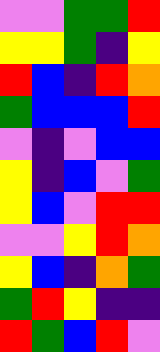[["violet", "violet", "green", "green", "red"], ["yellow", "yellow", "green", "indigo", "yellow"], ["red", "blue", "indigo", "red", "orange"], ["green", "blue", "blue", "blue", "red"], ["violet", "indigo", "violet", "blue", "blue"], ["yellow", "indigo", "blue", "violet", "green"], ["yellow", "blue", "violet", "red", "red"], ["violet", "violet", "yellow", "red", "orange"], ["yellow", "blue", "indigo", "orange", "green"], ["green", "red", "yellow", "indigo", "indigo"], ["red", "green", "blue", "red", "violet"]]